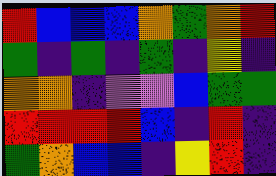[["red", "blue", "blue", "blue", "orange", "green", "orange", "red"], ["green", "indigo", "green", "indigo", "green", "indigo", "yellow", "indigo"], ["orange", "orange", "indigo", "violet", "violet", "blue", "green", "green"], ["red", "red", "red", "red", "blue", "indigo", "red", "indigo"], ["green", "orange", "blue", "blue", "indigo", "yellow", "red", "indigo"]]